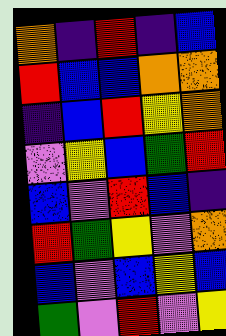[["orange", "indigo", "red", "indigo", "blue"], ["red", "blue", "blue", "orange", "orange"], ["indigo", "blue", "red", "yellow", "orange"], ["violet", "yellow", "blue", "green", "red"], ["blue", "violet", "red", "blue", "indigo"], ["red", "green", "yellow", "violet", "orange"], ["blue", "violet", "blue", "yellow", "blue"], ["green", "violet", "red", "violet", "yellow"]]